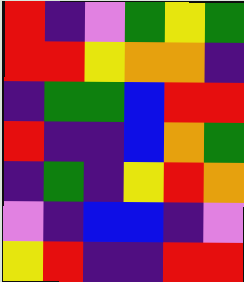[["red", "indigo", "violet", "green", "yellow", "green"], ["red", "red", "yellow", "orange", "orange", "indigo"], ["indigo", "green", "green", "blue", "red", "red"], ["red", "indigo", "indigo", "blue", "orange", "green"], ["indigo", "green", "indigo", "yellow", "red", "orange"], ["violet", "indigo", "blue", "blue", "indigo", "violet"], ["yellow", "red", "indigo", "indigo", "red", "red"]]